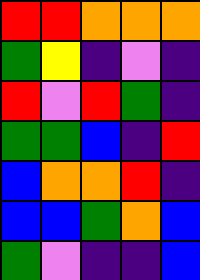[["red", "red", "orange", "orange", "orange"], ["green", "yellow", "indigo", "violet", "indigo"], ["red", "violet", "red", "green", "indigo"], ["green", "green", "blue", "indigo", "red"], ["blue", "orange", "orange", "red", "indigo"], ["blue", "blue", "green", "orange", "blue"], ["green", "violet", "indigo", "indigo", "blue"]]